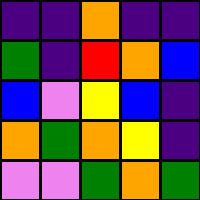[["indigo", "indigo", "orange", "indigo", "indigo"], ["green", "indigo", "red", "orange", "blue"], ["blue", "violet", "yellow", "blue", "indigo"], ["orange", "green", "orange", "yellow", "indigo"], ["violet", "violet", "green", "orange", "green"]]